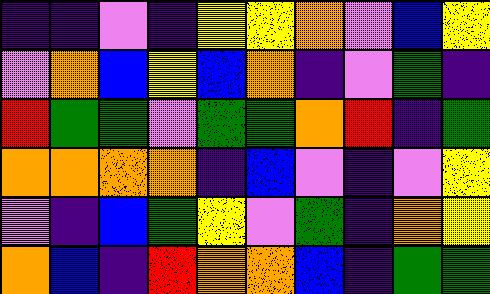[["indigo", "indigo", "violet", "indigo", "yellow", "yellow", "orange", "violet", "blue", "yellow"], ["violet", "orange", "blue", "yellow", "blue", "orange", "indigo", "violet", "green", "indigo"], ["red", "green", "green", "violet", "green", "green", "orange", "red", "indigo", "green"], ["orange", "orange", "orange", "orange", "indigo", "blue", "violet", "indigo", "violet", "yellow"], ["violet", "indigo", "blue", "green", "yellow", "violet", "green", "indigo", "orange", "yellow"], ["orange", "blue", "indigo", "red", "orange", "orange", "blue", "indigo", "green", "green"]]